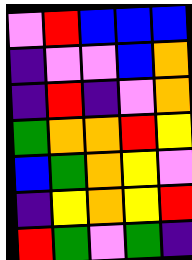[["violet", "red", "blue", "blue", "blue"], ["indigo", "violet", "violet", "blue", "orange"], ["indigo", "red", "indigo", "violet", "orange"], ["green", "orange", "orange", "red", "yellow"], ["blue", "green", "orange", "yellow", "violet"], ["indigo", "yellow", "orange", "yellow", "red"], ["red", "green", "violet", "green", "indigo"]]